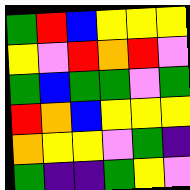[["green", "red", "blue", "yellow", "yellow", "yellow"], ["yellow", "violet", "red", "orange", "red", "violet"], ["green", "blue", "green", "green", "violet", "green"], ["red", "orange", "blue", "yellow", "yellow", "yellow"], ["orange", "yellow", "yellow", "violet", "green", "indigo"], ["green", "indigo", "indigo", "green", "yellow", "violet"]]